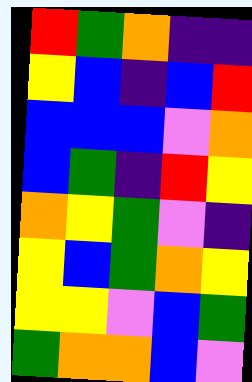[["red", "green", "orange", "indigo", "indigo"], ["yellow", "blue", "indigo", "blue", "red"], ["blue", "blue", "blue", "violet", "orange"], ["blue", "green", "indigo", "red", "yellow"], ["orange", "yellow", "green", "violet", "indigo"], ["yellow", "blue", "green", "orange", "yellow"], ["yellow", "yellow", "violet", "blue", "green"], ["green", "orange", "orange", "blue", "violet"]]